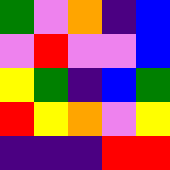[["green", "violet", "orange", "indigo", "blue"], ["violet", "red", "violet", "violet", "blue"], ["yellow", "green", "indigo", "blue", "green"], ["red", "yellow", "orange", "violet", "yellow"], ["indigo", "indigo", "indigo", "red", "red"]]